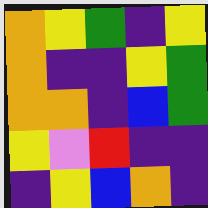[["orange", "yellow", "green", "indigo", "yellow"], ["orange", "indigo", "indigo", "yellow", "green"], ["orange", "orange", "indigo", "blue", "green"], ["yellow", "violet", "red", "indigo", "indigo"], ["indigo", "yellow", "blue", "orange", "indigo"]]